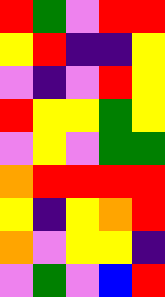[["red", "green", "violet", "red", "red"], ["yellow", "red", "indigo", "indigo", "yellow"], ["violet", "indigo", "violet", "red", "yellow"], ["red", "yellow", "yellow", "green", "yellow"], ["violet", "yellow", "violet", "green", "green"], ["orange", "red", "red", "red", "red"], ["yellow", "indigo", "yellow", "orange", "red"], ["orange", "violet", "yellow", "yellow", "indigo"], ["violet", "green", "violet", "blue", "red"]]